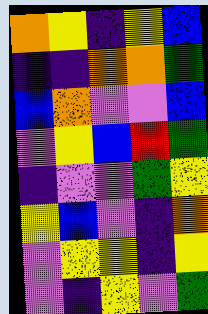[["orange", "yellow", "indigo", "yellow", "blue"], ["indigo", "indigo", "orange", "orange", "green"], ["blue", "orange", "violet", "violet", "blue"], ["violet", "yellow", "blue", "red", "green"], ["indigo", "violet", "violet", "green", "yellow"], ["yellow", "blue", "violet", "indigo", "orange"], ["violet", "yellow", "yellow", "indigo", "yellow"], ["violet", "indigo", "yellow", "violet", "green"]]